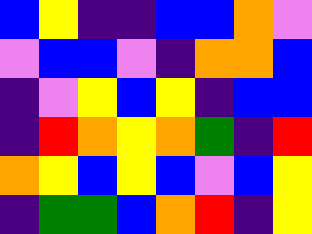[["blue", "yellow", "indigo", "indigo", "blue", "blue", "orange", "violet"], ["violet", "blue", "blue", "violet", "indigo", "orange", "orange", "blue"], ["indigo", "violet", "yellow", "blue", "yellow", "indigo", "blue", "blue"], ["indigo", "red", "orange", "yellow", "orange", "green", "indigo", "red"], ["orange", "yellow", "blue", "yellow", "blue", "violet", "blue", "yellow"], ["indigo", "green", "green", "blue", "orange", "red", "indigo", "yellow"]]